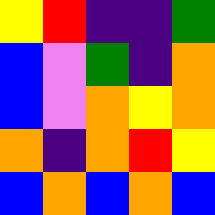[["yellow", "red", "indigo", "indigo", "green"], ["blue", "violet", "green", "indigo", "orange"], ["blue", "violet", "orange", "yellow", "orange"], ["orange", "indigo", "orange", "red", "yellow"], ["blue", "orange", "blue", "orange", "blue"]]